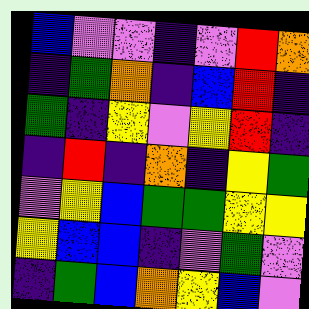[["blue", "violet", "violet", "indigo", "violet", "red", "orange"], ["indigo", "green", "orange", "indigo", "blue", "red", "indigo"], ["green", "indigo", "yellow", "violet", "yellow", "red", "indigo"], ["indigo", "red", "indigo", "orange", "indigo", "yellow", "green"], ["violet", "yellow", "blue", "green", "green", "yellow", "yellow"], ["yellow", "blue", "blue", "indigo", "violet", "green", "violet"], ["indigo", "green", "blue", "orange", "yellow", "blue", "violet"]]